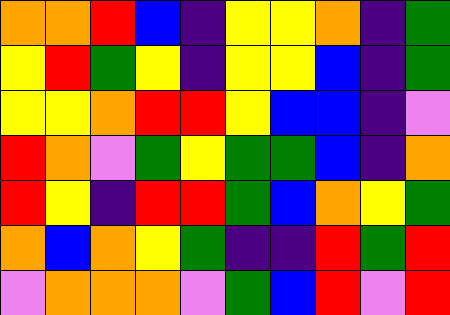[["orange", "orange", "red", "blue", "indigo", "yellow", "yellow", "orange", "indigo", "green"], ["yellow", "red", "green", "yellow", "indigo", "yellow", "yellow", "blue", "indigo", "green"], ["yellow", "yellow", "orange", "red", "red", "yellow", "blue", "blue", "indigo", "violet"], ["red", "orange", "violet", "green", "yellow", "green", "green", "blue", "indigo", "orange"], ["red", "yellow", "indigo", "red", "red", "green", "blue", "orange", "yellow", "green"], ["orange", "blue", "orange", "yellow", "green", "indigo", "indigo", "red", "green", "red"], ["violet", "orange", "orange", "orange", "violet", "green", "blue", "red", "violet", "red"]]